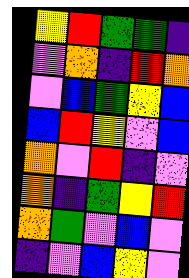[["yellow", "red", "green", "green", "indigo"], ["violet", "orange", "indigo", "red", "orange"], ["violet", "blue", "green", "yellow", "blue"], ["blue", "red", "yellow", "violet", "blue"], ["orange", "violet", "red", "indigo", "violet"], ["orange", "indigo", "green", "yellow", "red"], ["orange", "green", "violet", "blue", "violet"], ["indigo", "violet", "blue", "yellow", "violet"]]